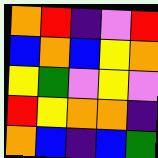[["orange", "red", "indigo", "violet", "red"], ["blue", "orange", "blue", "yellow", "orange"], ["yellow", "green", "violet", "yellow", "violet"], ["red", "yellow", "orange", "orange", "indigo"], ["orange", "blue", "indigo", "blue", "green"]]